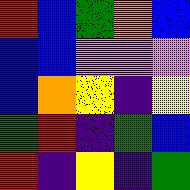[["red", "blue", "green", "orange", "blue"], ["blue", "blue", "violet", "violet", "violet"], ["blue", "orange", "yellow", "indigo", "yellow"], ["green", "red", "indigo", "green", "blue"], ["red", "indigo", "yellow", "indigo", "green"]]